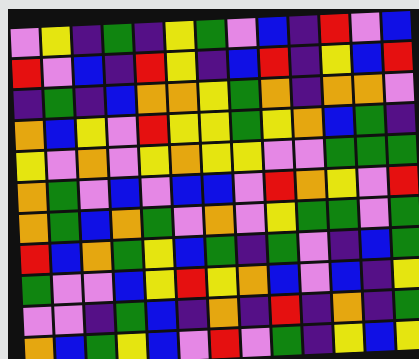[["violet", "yellow", "indigo", "green", "indigo", "yellow", "green", "violet", "blue", "indigo", "red", "violet", "blue"], ["red", "violet", "blue", "indigo", "red", "yellow", "indigo", "blue", "red", "indigo", "yellow", "blue", "red"], ["indigo", "green", "indigo", "blue", "orange", "orange", "yellow", "green", "orange", "indigo", "orange", "orange", "violet"], ["orange", "blue", "yellow", "violet", "red", "yellow", "yellow", "green", "yellow", "orange", "blue", "green", "indigo"], ["yellow", "violet", "orange", "violet", "yellow", "orange", "yellow", "yellow", "violet", "violet", "green", "green", "green"], ["orange", "green", "violet", "blue", "violet", "blue", "blue", "violet", "red", "orange", "yellow", "violet", "red"], ["orange", "green", "blue", "orange", "green", "violet", "orange", "violet", "yellow", "green", "green", "violet", "green"], ["red", "blue", "orange", "green", "yellow", "blue", "green", "indigo", "green", "violet", "indigo", "blue", "green"], ["green", "violet", "violet", "blue", "yellow", "red", "yellow", "orange", "blue", "violet", "blue", "indigo", "yellow"], ["violet", "violet", "indigo", "green", "blue", "indigo", "orange", "indigo", "red", "indigo", "orange", "indigo", "green"], ["orange", "blue", "green", "yellow", "blue", "violet", "red", "violet", "green", "indigo", "yellow", "blue", "yellow"]]